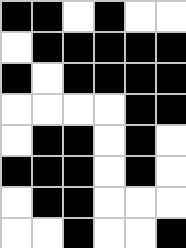[["black", "black", "white", "black", "white", "white"], ["white", "black", "black", "black", "black", "black"], ["black", "white", "black", "black", "black", "black"], ["white", "white", "white", "white", "black", "black"], ["white", "black", "black", "white", "black", "white"], ["black", "black", "black", "white", "black", "white"], ["white", "black", "black", "white", "white", "white"], ["white", "white", "black", "white", "white", "black"]]